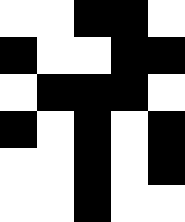[["white", "white", "black", "black", "white"], ["black", "white", "white", "black", "black"], ["white", "black", "black", "black", "white"], ["black", "white", "black", "white", "black"], ["white", "white", "black", "white", "black"], ["white", "white", "black", "white", "white"]]